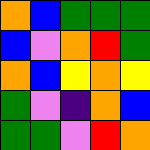[["orange", "blue", "green", "green", "green"], ["blue", "violet", "orange", "red", "green"], ["orange", "blue", "yellow", "orange", "yellow"], ["green", "violet", "indigo", "orange", "blue"], ["green", "green", "violet", "red", "orange"]]